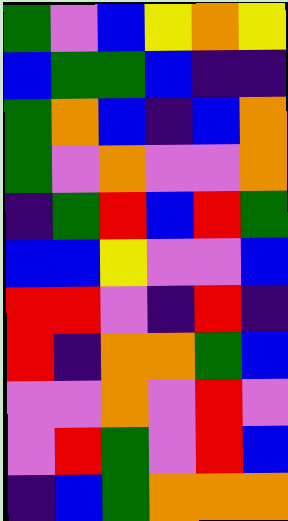[["green", "violet", "blue", "yellow", "orange", "yellow"], ["blue", "green", "green", "blue", "indigo", "indigo"], ["green", "orange", "blue", "indigo", "blue", "orange"], ["green", "violet", "orange", "violet", "violet", "orange"], ["indigo", "green", "red", "blue", "red", "green"], ["blue", "blue", "yellow", "violet", "violet", "blue"], ["red", "red", "violet", "indigo", "red", "indigo"], ["red", "indigo", "orange", "orange", "green", "blue"], ["violet", "violet", "orange", "violet", "red", "violet"], ["violet", "red", "green", "violet", "red", "blue"], ["indigo", "blue", "green", "orange", "orange", "orange"]]